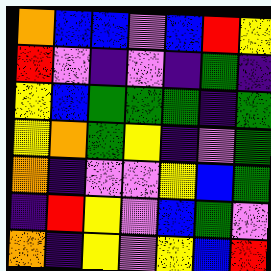[["orange", "blue", "blue", "violet", "blue", "red", "yellow"], ["red", "violet", "indigo", "violet", "indigo", "green", "indigo"], ["yellow", "blue", "green", "green", "green", "indigo", "green"], ["yellow", "orange", "green", "yellow", "indigo", "violet", "green"], ["orange", "indigo", "violet", "violet", "yellow", "blue", "green"], ["indigo", "red", "yellow", "violet", "blue", "green", "violet"], ["orange", "indigo", "yellow", "violet", "yellow", "blue", "red"]]